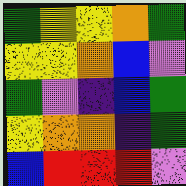[["green", "yellow", "yellow", "orange", "green"], ["yellow", "yellow", "orange", "blue", "violet"], ["green", "violet", "indigo", "blue", "green"], ["yellow", "orange", "orange", "indigo", "green"], ["blue", "red", "red", "red", "violet"]]